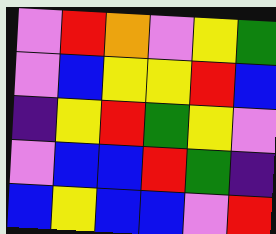[["violet", "red", "orange", "violet", "yellow", "green"], ["violet", "blue", "yellow", "yellow", "red", "blue"], ["indigo", "yellow", "red", "green", "yellow", "violet"], ["violet", "blue", "blue", "red", "green", "indigo"], ["blue", "yellow", "blue", "blue", "violet", "red"]]